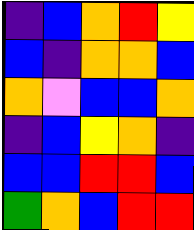[["indigo", "blue", "orange", "red", "yellow"], ["blue", "indigo", "orange", "orange", "blue"], ["orange", "violet", "blue", "blue", "orange"], ["indigo", "blue", "yellow", "orange", "indigo"], ["blue", "blue", "red", "red", "blue"], ["green", "orange", "blue", "red", "red"]]